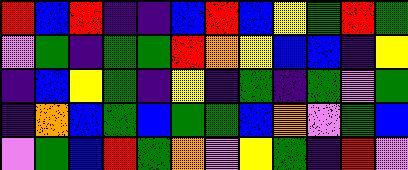[["red", "blue", "red", "indigo", "indigo", "blue", "red", "blue", "yellow", "green", "red", "green"], ["violet", "green", "indigo", "green", "green", "red", "orange", "yellow", "blue", "blue", "indigo", "yellow"], ["indigo", "blue", "yellow", "green", "indigo", "yellow", "indigo", "green", "indigo", "green", "violet", "green"], ["indigo", "orange", "blue", "green", "blue", "green", "green", "blue", "orange", "violet", "green", "blue"], ["violet", "green", "blue", "red", "green", "orange", "violet", "yellow", "green", "indigo", "red", "violet"]]